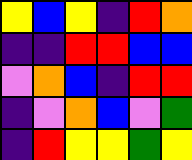[["yellow", "blue", "yellow", "indigo", "red", "orange"], ["indigo", "indigo", "red", "red", "blue", "blue"], ["violet", "orange", "blue", "indigo", "red", "red"], ["indigo", "violet", "orange", "blue", "violet", "green"], ["indigo", "red", "yellow", "yellow", "green", "yellow"]]